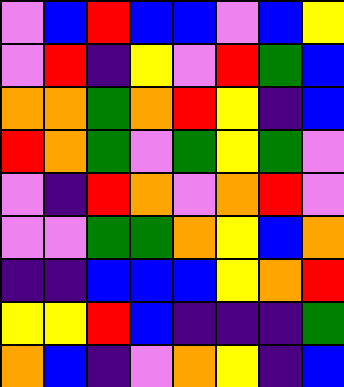[["violet", "blue", "red", "blue", "blue", "violet", "blue", "yellow"], ["violet", "red", "indigo", "yellow", "violet", "red", "green", "blue"], ["orange", "orange", "green", "orange", "red", "yellow", "indigo", "blue"], ["red", "orange", "green", "violet", "green", "yellow", "green", "violet"], ["violet", "indigo", "red", "orange", "violet", "orange", "red", "violet"], ["violet", "violet", "green", "green", "orange", "yellow", "blue", "orange"], ["indigo", "indigo", "blue", "blue", "blue", "yellow", "orange", "red"], ["yellow", "yellow", "red", "blue", "indigo", "indigo", "indigo", "green"], ["orange", "blue", "indigo", "violet", "orange", "yellow", "indigo", "blue"]]